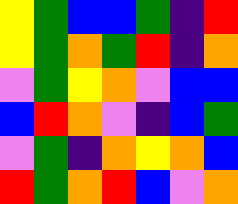[["yellow", "green", "blue", "blue", "green", "indigo", "red"], ["yellow", "green", "orange", "green", "red", "indigo", "orange"], ["violet", "green", "yellow", "orange", "violet", "blue", "blue"], ["blue", "red", "orange", "violet", "indigo", "blue", "green"], ["violet", "green", "indigo", "orange", "yellow", "orange", "blue"], ["red", "green", "orange", "red", "blue", "violet", "orange"]]